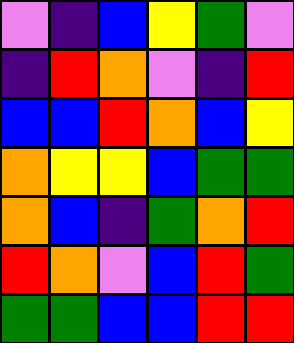[["violet", "indigo", "blue", "yellow", "green", "violet"], ["indigo", "red", "orange", "violet", "indigo", "red"], ["blue", "blue", "red", "orange", "blue", "yellow"], ["orange", "yellow", "yellow", "blue", "green", "green"], ["orange", "blue", "indigo", "green", "orange", "red"], ["red", "orange", "violet", "blue", "red", "green"], ["green", "green", "blue", "blue", "red", "red"]]